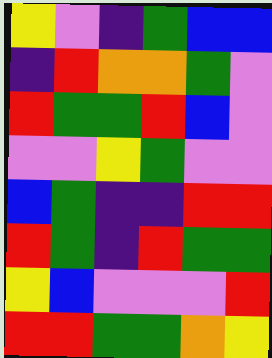[["yellow", "violet", "indigo", "green", "blue", "blue"], ["indigo", "red", "orange", "orange", "green", "violet"], ["red", "green", "green", "red", "blue", "violet"], ["violet", "violet", "yellow", "green", "violet", "violet"], ["blue", "green", "indigo", "indigo", "red", "red"], ["red", "green", "indigo", "red", "green", "green"], ["yellow", "blue", "violet", "violet", "violet", "red"], ["red", "red", "green", "green", "orange", "yellow"]]